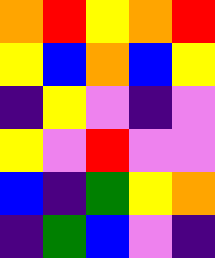[["orange", "red", "yellow", "orange", "red"], ["yellow", "blue", "orange", "blue", "yellow"], ["indigo", "yellow", "violet", "indigo", "violet"], ["yellow", "violet", "red", "violet", "violet"], ["blue", "indigo", "green", "yellow", "orange"], ["indigo", "green", "blue", "violet", "indigo"]]